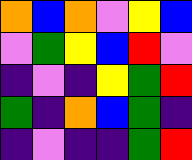[["orange", "blue", "orange", "violet", "yellow", "blue"], ["violet", "green", "yellow", "blue", "red", "violet"], ["indigo", "violet", "indigo", "yellow", "green", "red"], ["green", "indigo", "orange", "blue", "green", "indigo"], ["indigo", "violet", "indigo", "indigo", "green", "red"]]